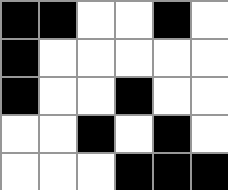[["black", "black", "white", "white", "black", "white"], ["black", "white", "white", "white", "white", "white"], ["black", "white", "white", "black", "white", "white"], ["white", "white", "black", "white", "black", "white"], ["white", "white", "white", "black", "black", "black"]]